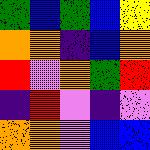[["green", "blue", "green", "blue", "yellow"], ["orange", "orange", "indigo", "blue", "orange"], ["red", "violet", "orange", "green", "red"], ["indigo", "red", "violet", "indigo", "violet"], ["orange", "orange", "violet", "blue", "blue"]]